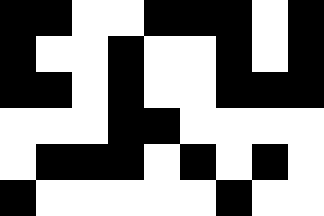[["black", "black", "white", "white", "black", "black", "black", "white", "black"], ["black", "white", "white", "black", "white", "white", "black", "white", "black"], ["black", "black", "white", "black", "white", "white", "black", "black", "black"], ["white", "white", "white", "black", "black", "white", "white", "white", "white"], ["white", "black", "black", "black", "white", "black", "white", "black", "white"], ["black", "white", "white", "white", "white", "white", "black", "white", "white"]]